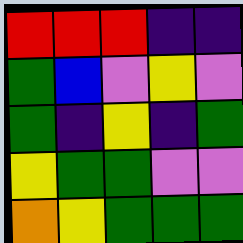[["red", "red", "red", "indigo", "indigo"], ["green", "blue", "violet", "yellow", "violet"], ["green", "indigo", "yellow", "indigo", "green"], ["yellow", "green", "green", "violet", "violet"], ["orange", "yellow", "green", "green", "green"]]